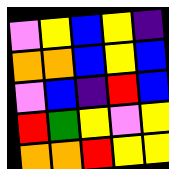[["violet", "yellow", "blue", "yellow", "indigo"], ["orange", "orange", "blue", "yellow", "blue"], ["violet", "blue", "indigo", "red", "blue"], ["red", "green", "yellow", "violet", "yellow"], ["orange", "orange", "red", "yellow", "yellow"]]